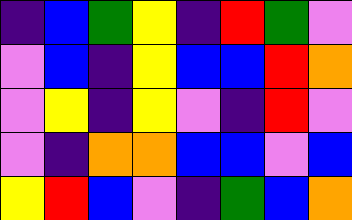[["indigo", "blue", "green", "yellow", "indigo", "red", "green", "violet"], ["violet", "blue", "indigo", "yellow", "blue", "blue", "red", "orange"], ["violet", "yellow", "indigo", "yellow", "violet", "indigo", "red", "violet"], ["violet", "indigo", "orange", "orange", "blue", "blue", "violet", "blue"], ["yellow", "red", "blue", "violet", "indigo", "green", "blue", "orange"]]